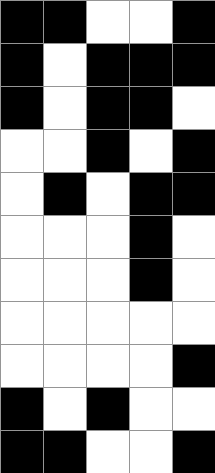[["black", "black", "white", "white", "black"], ["black", "white", "black", "black", "black"], ["black", "white", "black", "black", "white"], ["white", "white", "black", "white", "black"], ["white", "black", "white", "black", "black"], ["white", "white", "white", "black", "white"], ["white", "white", "white", "black", "white"], ["white", "white", "white", "white", "white"], ["white", "white", "white", "white", "black"], ["black", "white", "black", "white", "white"], ["black", "black", "white", "white", "black"]]